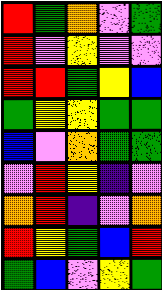[["red", "green", "orange", "violet", "green"], ["red", "violet", "yellow", "violet", "violet"], ["red", "red", "green", "yellow", "blue"], ["green", "yellow", "yellow", "green", "green"], ["blue", "violet", "orange", "green", "green"], ["violet", "red", "yellow", "indigo", "violet"], ["orange", "red", "indigo", "violet", "orange"], ["red", "yellow", "green", "blue", "red"], ["green", "blue", "violet", "yellow", "green"]]